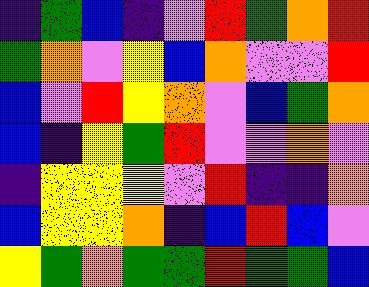[["indigo", "green", "blue", "indigo", "violet", "red", "green", "orange", "red"], ["green", "orange", "violet", "yellow", "blue", "orange", "violet", "violet", "red"], ["blue", "violet", "red", "yellow", "orange", "violet", "blue", "green", "orange"], ["blue", "indigo", "yellow", "green", "red", "violet", "violet", "orange", "violet"], ["indigo", "yellow", "yellow", "yellow", "violet", "red", "indigo", "indigo", "orange"], ["blue", "yellow", "yellow", "orange", "indigo", "blue", "red", "blue", "violet"], ["yellow", "green", "orange", "green", "green", "red", "green", "green", "blue"]]